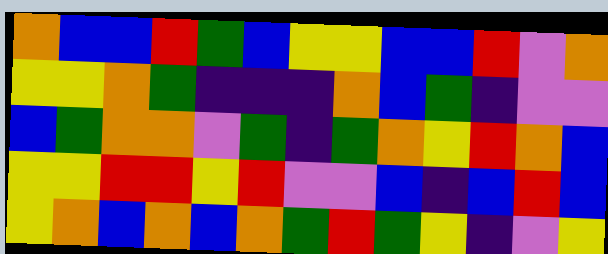[["orange", "blue", "blue", "red", "green", "blue", "yellow", "yellow", "blue", "blue", "red", "violet", "orange"], ["yellow", "yellow", "orange", "green", "indigo", "indigo", "indigo", "orange", "blue", "green", "indigo", "violet", "violet"], ["blue", "green", "orange", "orange", "violet", "green", "indigo", "green", "orange", "yellow", "red", "orange", "blue"], ["yellow", "yellow", "red", "red", "yellow", "red", "violet", "violet", "blue", "indigo", "blue", "red", "blue"], ["yellow", "orange", "blue", "orange", "blue", "orange", "green", "red", "green", "yellow", "indigo", "violet", "yellow"]]